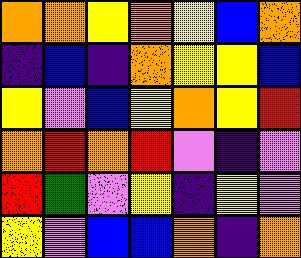[["orange", "orange", "yellow", "orange", "yellow", "blue", "orange"], ["indigo", "blue", "indigo", "orange", "yellow", "yellow", "blue"], ["yellow", "violet", "blue", "yellow", "orange", "yellow", "red"], ["orange", "red", "orange", "red", "violet", "indigo", "violet"], ["red", "green", "violet", "yellow", "indigo", "yellow", "violet"], ["yellow", "violet", "blue", "blue", "orange", "indigo", "orange"]]